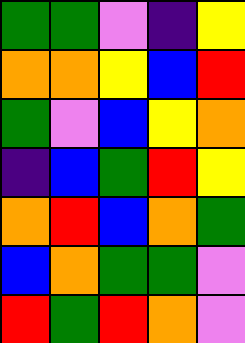[["green", "green", "violet", "indigo", "yellow"], ["orange", "orange", "yellow", "blue", "red"], ["green", "violet", "blue", "yellow", "orange"], ["indigo", "blue", "green", "red", "yellow"], ["orange", "red", "blue", "orange", "green"], ["blue", "orange", "green", "green", "violet"], ["red", "green", "red", "orange", "violet"]]